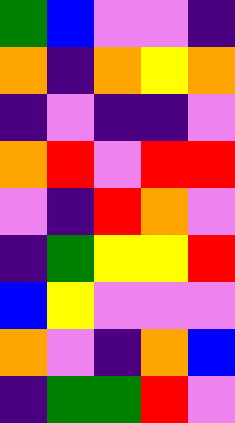[["green", "blue", "violet", "violet", "indigo"], ["orange", "indigo", "orange", "yellow", "orange"], ["indigo", "violet", "indigo", "indigo", "violet"], ["orange", "red", "violet", "red", "red"], ["violet", "indigo", "red", "orange", "violet"], ["indigo", "green", "yellow", "yellow", "red"], ["blue", "yellow", "violet", "violet", "violet"], ["orange", "violet", "indigo", "orange", "blue"], ["indigo", "green", "green", "red", "violet"]]